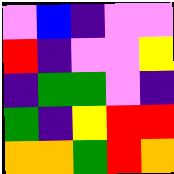[["violet", "blue", "indigo", "violet", "violet"], ["red", "indigo", "violet", "violet", "yellow"], ["indigo", "green", "green", "violet", "indigo"], ["green", "indigo", "yellow", "red", "red"], ["orange", "orange", "green", "red", "orange"]]